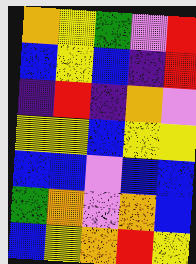[["orange", "yellow", "green", "violet", "red"], ["blue", "yellow", "blue", "indigo", "red"], ["indigo", "red", "indigo", "orange", "violet"], ["yellow", "yellow", "blue", "yellow", "yellow"], ["blue", "blue", "violet", "blue", "blue"], ["green", "orange", "violet", "orange", "blue"], ["blue", "yellow", "orange", "red", "yellow"]]